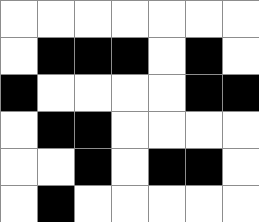[["white", "white", "white", "white", "white", "white", "white"], ["white", "black", "black", "black", "white", "black", "white"], ["black", "white", "white", "white", "white", "black", "black"], ["white", "black", "black", "white", "white", "white", "white"], ["white", "white", "black", "white", "black", "black", "white"], ["white", "black", "white", "white", "white", "white", "white"]]